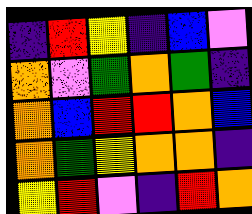[["indigo", "red", "yellow", "indigo", "blue", "violet"], ["orange", "violet", "green", "orange", "green", "indigo"], ["orange", "blue", "red", "red", "orange", "blue"], ["orange", "green", "yellow", "orange", "orange", "indigo"], ["yellow", "red", "violet", "indigo", "red", "orange"]]